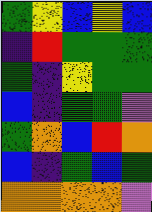[["green", "yellow", "blue", "yellow", "blue"], ["indigo", "red", "green", "green", "green"], ["green", "indigo", "yellow", "green", "green"], ["blue", "indigo", "green", "green", "violet"], ["green", "orange", "blue", "red", "orange"], ["blue", "indigo", "green", "blue", "green"], ["orange", "orange", "orange", "orange", "violet"]]